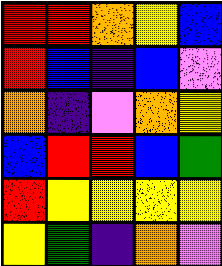[["red", "red", "orange", "yellow", "blue"], ["red", "blue", "indigo", "blue", "violet"], ["orange", "indigo", "violet", "orange", "yellow"], ["blue", "red", "red", "blue", "green"], ["red", "yellow", "yellow", "yellow", "yellow"], ["yellow", "green", "indigo", "orange", "violet"]]